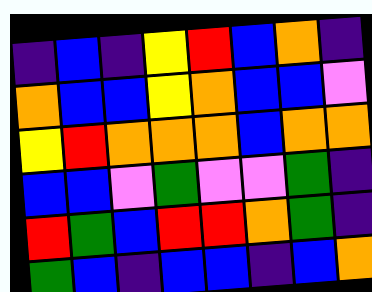[["indigo", "blue", "indigo", "yellow", "red", "blue", "orange", "indigo"], ["orange", "blue", "blue", "yellow", "orange", "blue", "blue", "violet"], ["yellow", "red", "orange", "orange", "orange", "blue", "orange", "orange"], ["blue", "blue", "violet", "green", "violet", "violet", "green", "indigo"], ["red", "green", "blue", "red", "red", "orange", "green", "indigo"], ["green", "blue", "indigo", "blue", "blue", "indigo", "blue", "orange"]]